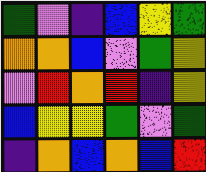[["green", "violet", "indigo", "blue", "yellow", "green"], ["orange", "orange", "blue", "violet", "green", "yellow"], ["violet", "red", "orange", "red", "indigo", "yellow"], ["blue", "yellow", "yellow", "green", "violet", "green"], ["indigo", "orange", "blue", "orange", "blue", "red"]]